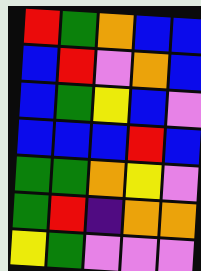[["red", "green", "orange", "blue", "blue"], ["blue", "red", "violet", "orange", "blue"], ["blue", "green", "yellow", "blue", "violet"], ["blue", "blue", "blue", "red", "blue"], ["green", "green", "orange", "yellow", "violet"], ["green", "red", "indigo", "orange", "orange"], ["yellow", "green", "violet", "violet", "violet"]]